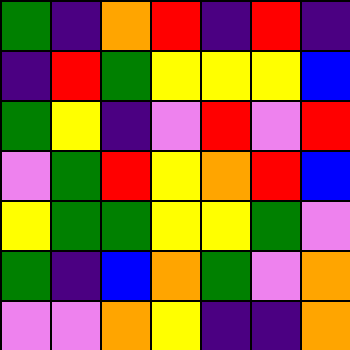[["green", "indigo", "orange", "red", "indigo", "red", "indigo"], ["indigo", "red", "green", "yellow", "yellow", "yellow", "blue"], ["green", "yellow", "indigo", "violet", "red", "violet", "red"], ["violet", "green", "red", "yellow", "orange", "red", "blue"], ["yellow", "green", "green", "yellow", "yellow", "green", "violet"], ["green", "indigo", "blue", "orange", "green", "violet", "orange"], ["violet", "violet", "orange", "yellow", "indigo", "indigo", "orange"]]